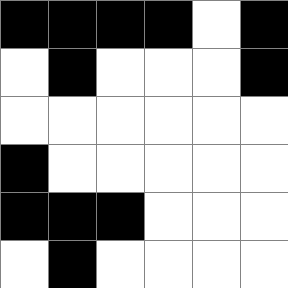[["black", "black", "black", "black", "white", "black"], ["white", "black", "white", "white", "white", "black"], ["white", "white", "white", "white", "white", "white"], ["black", "white", "white", "white", "white", "white"], ["black", "black", "black", "white", "white", "white"], ["white", "black", "white", "white", "white", "white"]]